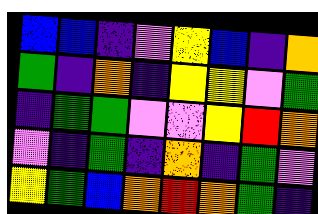[["blue", "blue", "indigo", "violet", "yellow", "blue", "indigo", "orange"], ["green", "indigo", "orange", "indigo", "yellow", "yellow", "violet", "green"], ["indigo", "green", "green", "violet", "violet", "yellow", "red", "orange"], ["violet", "indigo", "green", "indigo", "orange", "indigo", "green", "violet"], ["yellow", "green", "blue", "orange", "red", "orange", "green", "indigo"]]